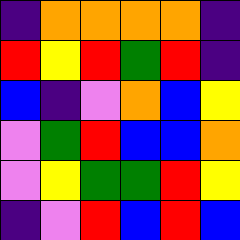[["indigo", "orange", "orange", "orange", "orange", "indigo"], ["red", "yellow", "red", "green", "red", "indigo"], ["blue", "indigo", "violet", "orange", "blue", "yellow"], ["violet", "green", "red", "blue", "blue", "orange"], ["violet", "yellow", "green", "green", "red", "yellow"], ["indigo", "violet", "red", "blue", "red", "blue"]]